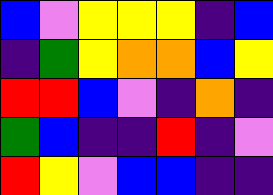[["blue", "violet", "yellow", "yellow", "yellow", "indigo", "blue"], ["indigo", "green", "yellow", "orange", "orange", "blue", "yellow"], ["red", "red", "blue", "violet", "indigo", "orange", "indigo"], ["green", "blue", "indigo", "indigo", "red", "indigo", "violet"], ["red", "yellow", "violet", "blue", "blue", "indigo", "indigo"]]